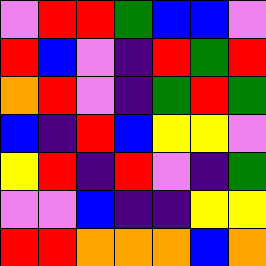[["violet", "red", "red", "green", "blue", "blue", "violet"], ["red", "blue", "violet", "indigo", "red", "green", "red"], ["orange", "red", "violet", "indigo", "green", "red", "green"], ["blue", "indigo", "red", "blue", "yellow", "yellow", "violet"], ["yellow", "red", "indigo", "red", "violet", "indigo", "green"], ["violet", "violet", "blue", "indigo", "indigo", "yellow", "yellow"], ["red", "red", "orange", "orange", "orange", "blue", "orange"]]